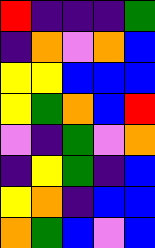[["red", "indigo", "indigo", "indigo", "green"], ["indigo", "orange", "violet", "orange", "blue"], ["yellow", "yellow", "blue", "blue", "blue"], ["yellow", "green", "orange", "blue", "red"], ["violet", "indigo", "green", "violet", "orange"], ["indigo", "yellow", "green", "indigo", "blue"], ["yellow", "orange", "indigo", "blue", "blue"], ["orange", "green", "blue", "violet", "blue"]]